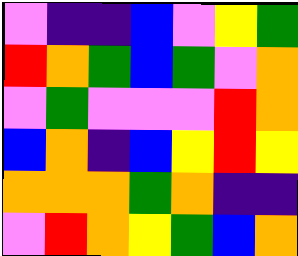[["violet", "indigo", "indigo", "blue", "violet", "yellow", "green"], ["red", "orange", "green", "blue", "green", "violet", "orange"], ["violet", "green", "violet", "violet", "violet", "red", "orange"], ["blue", "orange", "indigo", "blue", "yellow", "red", "yellow"], ["orange", "orange", "orange", "green", "orange", "indigo", "indigo"], ["violet", "red", "orange", "yellow", "green", "blue", "orange"]]